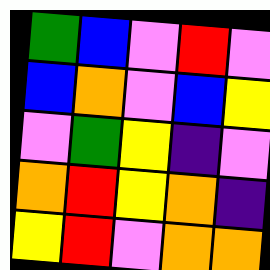[["green", "blue", "violet", "red", "violet"], ["blue", "orange", "violet", "blue", "yellow"], ["violet", "green", "yellow", "indigo", "violet"], ["orange", "red", "yellow", "orange", "indigo"], ["yellow", "red", "violet", "orange", "orange"]]